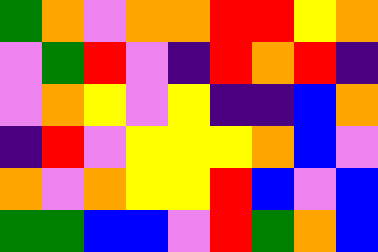[["green", "orange", "violet", "orange", "orange", "red", "red", "yellow", "orange"], ["violet", "green", "red", "violet", "indigo", "red", "orange", "red", "indigo"], ["violet", "orange", "yellow", "violet", "yellow", "indigo", "indigo", "blue", "orange"], ["indigo", "red", "violet", "yellow", "yellow", "yellow", "orange", "blue", "violet"], ["orange", "violet", "orange", "yellow", "yellow", "red", "blue", "violet", "blue"], ["green", "green", "blue", "blue", "violet", "red", "green", "orange", "blue"]]